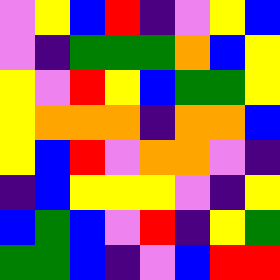[["violet", "yellow", "blue", "red", "indigo", "violet", "yellow", "blue"], ["violet", "indigo", "green", "green", "green", "orange", "blue", "yellow"], ["yellow", "violet", "red", "yellow", "blue", "green", "green", "yellow"], ["yellow", "orange", "orange", "orange", "indigo", "orange", "orange", "blue"], ["yellow", "blue", "red", "violet", "orange", "orange", "violet", "indigo"], ["indigo", "blue", "yellow", "yellow", "yellow", "violet", "indigo", "yellow"], ["blue", "green", "blue", "violet", "red", "indigo", "yellow", "green"], ["green", "green", "blue", "indigo", "violet", "blue", "red", "red"]]